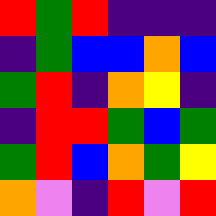[["red", "green", "red", "indigo", "indigo", "indigo"], ["indigo", "green", "blue", "blue", "orange", "blue"], ["green", "red", "indigo", "orange", "yellow", "indigo"], ["indigo", "red", "red", "green", "blue", "green"], ["green", "red", "blue", "orange", "green", "yellow"], ["orange", "violet", "indigo", "red", "violet", "red"]]